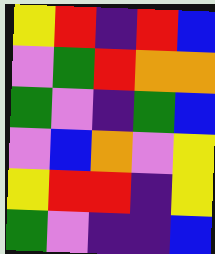[["yellow", "red", "indigo", "red", "blue"], ["violet", "green", "red", "orange", "orange"], ["green", "violet", "indigo", "green", "blue"], ["violet", "blue", "orange", "violet", "yellow"], ["yellow", "red", "red", "indigo", "yellow"], ["green", "violet", "indigo", "indigo", "blue"]]